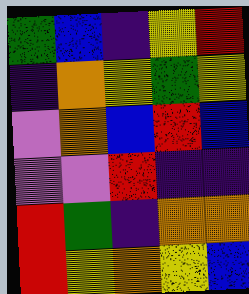[["green", "blue", "indigo", "yellow", "red"], ["indigo", "orange", "yellow", "green", "yellow"], ["violet", "orange", "blue", "red", "blue"], ["violet", "violet", "red", "indigo", "indigo"], ["red", "green", "indigo", "orange", "orange"], ["red", "yellow", "orange", "yellow", "blue"]]